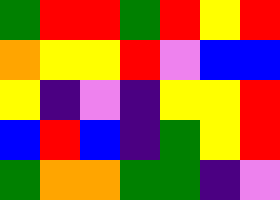[["green", "red", "red", "green", "red", "yellow", "red"], ["orange", "yellow", "yellow", "red", "violet", "blue", "blue"], ["yellow", "indigo", "violet", "indigo", "yellow", "yellow", "red"], ["blue", "red", "blue", "indigo", "green", "yellow", "red"], ["green", "orange", "orange", "green", "green", "indigo", "violet"]]